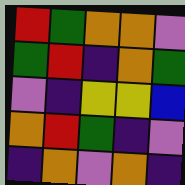[["red", "green", "orange", "orange", "violet"], ["green", "red", "indigo", "orange", "green"], ["violet", "indigo", "yellow", "yellow", "blue"], ["orange", "red", "green", "indigo", "violet"], ["indigo", "orange", "violet", "orange", "indigo"]]